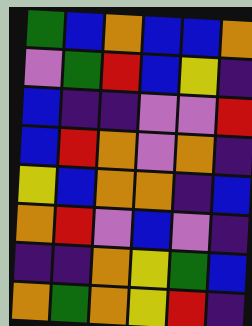[["green", "blue", "orange", "blue", "blue", "orange"], ["violet", "green", "red", "blue", "yellow", "indigo"], ["blue", "indigo", "indigo", "violet", "violet", "red"], ["blue", "red", "orange", "violet", "orange", "indigo"], ["yellow", "blue", "orange", "orange", "indigo", "blue"], ["orange", "red", "violet", "blue", "violet", "indigo"], ["indigo", "indigo", "orange", "yellow", "green", "blue"], ["orange", "green", "orange", "yellow", "red", "indigo"]]